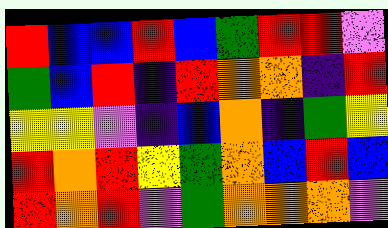[["red", "blue", "blue", "red", "blue", "green", "red", "red", "violet"], ["green", "blue", "red", "indigo", "red", "orange", "orange", "indigo", "red"], ["yellow", "yellow", "violet", "indigo", "blue", "orange", "indigo", "green", "yellow"], ["red", "orange", "red", "yellow", "green", "orange", "blue", "red", "blue"], ["red", "orange", "red", "violet", "green", "orange", "orange", "orange", "violet"]]